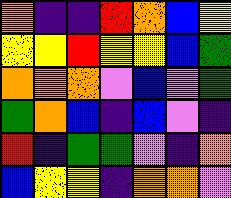[["orange", "indigo", "indigo", "red", "orange", "blue", "yellow"], ["yellow", "yellow", "red", "yellow", "yellow", "blue", "green"], ["orange", "orange", "orange", "violet", "blue", "violet", "green"], ["green", "orange", "blue", "indigo", "blue", "violet", "indigo"], ["red", "indigo", "green", "green", "violet", "indigo", "orange"], ["blue", "yellow", "yellow", "indigo", "orange", "orange", "violet"]]